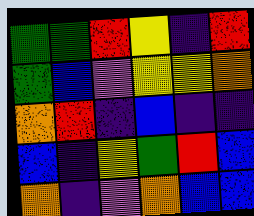[["green", "green", "red", "yellow", "indigo", "red"], ["green", "blue", "violet", "yellow", "yellow", "orange"], ["orange", "red", "indigo", "blue", "indigo", "indigo"], ["blue", "indigo", "yellow", "green", "red", "blue"], ["orange", "indigo", "violet", "orange", "blue", "blue"]]